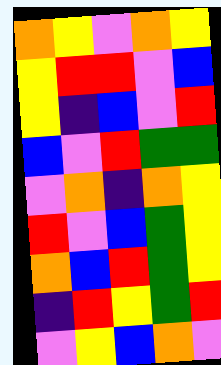[["orange", "yellow", "violet", "orange", "yellow"], ["yellow", "red", "red", "violet", "blue"], ["yellow", "indigo", "blue", "violet", "red"], ["blue", "violet", "red", "green", "green"], ["violet", "orange", "indigo", "orange", "yellow"], ["red", "violet", "blue", "green", "yellow"], ["orange", "blue", "red", "green", "yellow"], ["indigo", "red", "yellow", "green", "red"], ["violet", "yellow", "blue", "orange", "violet"]]